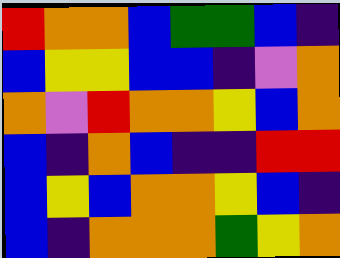[["red", "orange", "orange", "blue", "green", "green", "blue", "indigo"], ["blue", "yellow", "yellow", "blue", "blue", "indigo", "violet", "orange"], ["orange", "violet", "red", "orange", "orange", "yellow", "blue", "orange"], ["blue", "indigo", "orange", "blue", "indigo", "indigo", "red", "red"], ["blue", "yellow", "blue", "orange", "orange", "yellow", "blue", "indigo"], ["blue", "indigo", "orange", "orange", "orange", "green", "yellow", "orange"]]